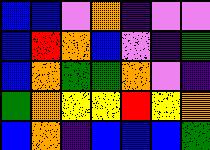[["blue", "blue", "violet", "orange", "indigo", "violet", "violet"], ["blue", "red", "orange", "blue", "violet", "indigo", "green"], ["blue", "orange", "green", "green", "orange", "violet", "indigo"], ["green", "orange", "yellow", "yellow", "red", "yellow", "orange"], ["blue", "orange", "indigo", "blue", "blue", "blue", "green"]]